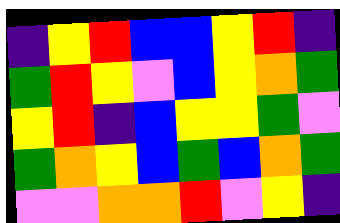[["indigo", "yellow", "red", "blue", "blue", "yellow", "red", "indigo"], ["green", "red", "yellow", "violet", "blue", "yellow", "orange", "green"], ["yellow", "red", "indigo", "blue", "yellow", "yellow", "green", "violet"], ["green", "orange", "yellow", "blue", "green", "blue", "orange", "green"], ["violet", "violet", "orange", "orange", "red", "violet", "yellow", "indigo"]]